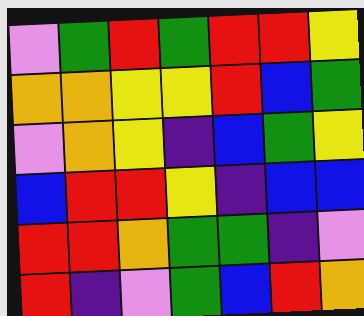[["violet", "green", "red", "green", "red", "red", "yellow"], ["orange", "orange", "yellow", "yellow", "red", "blue", "green"], ["violet", "orange", "yellow", "indigo", "blue", "green", "yellow"], ["blue", "red", "red", "yellow", "indigo", "blue", "blue"], ["red", "red", "orange", "green", "green", "indigo", "violet"], ["red", "indigo", "violet", "green", "blue", "red", "orange"]]